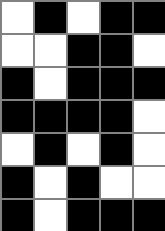[["white", "black", "white", "black", "black"], ["white", "white", "black", "black", "white"], ["black", "white", "black", "black", "black"], ["black", "black", "black", "black", "white"], ["white", "black", "white", "black", "white"], ["black", "white", "black", "white", "white"], ["black", "white", "black", "black", "black"]]